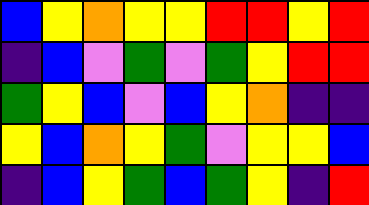[["blue", "yellow", "orange", "yellow", "yellow", "red", "red", "yellow", "red"], ["indigo", "blue", "violet", "green", "violet", "green", "yellow", "red", "red"], ["green", "yellow", "blue", "violet", "blue", "yellow", "orange", "indigo", "indigo"], ["yellow", "blue", "orange", "yellow", "green", "violet", "yellow", "yellow", "blue"], ["indigo", "blue", "yellow", "green", "blue", "green", "yellow", "indigo", "red"]]